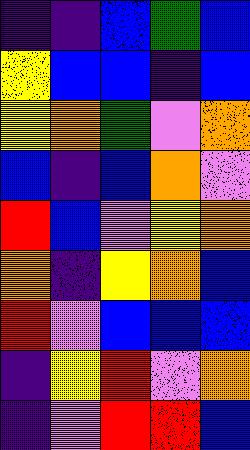[["indigo", "indigo", "blue", "green", "blue"], ["yellow", "blue", "blue", "indigo", "blue"], ["yellow", "orange", "green", "violet", "orange"], ["blue", "indigo", "blue", "orange", "violet"], ["red", "blue", "violet", "yellow", "orange"], ["orange", "indigo", "yellow", "orange", "blue"], ["red", "violet", "blue", "blue", "blue"], ["indigo", "yellow", "red", "violet", "orange"], ["indigo", "violet", "red", "red", "blue"]]